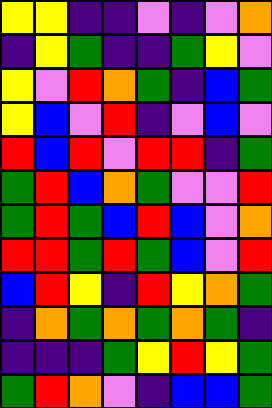[["yellow", "yellow", "indigo", "indigo", "violet", "indigo", "violet", "orange"], ["indigo", "yellow", "green", "indigo", "indigo", "green", "yellow", "violet"], ["yellow", "violet", "red", "orange", "green", "indigo", "blue", "green"], ["yellow", "blue", "violet", "red", "indigo", "violet", "blue", "violet"], ["red", "blue", "red", "violet", "red", "red", "indigo", "green"], ["green", "red", "blue", "orange", "green", "violet", "violet", "red"], ["green", "red", "green", "blue", "red", "blue", "violet", "orange"], ["red", "red", "green", "red", "green", "blue", "violet", "red"], ["blue", "red", "yellow", "indigo", "red", "yellow", "orange", "green"], ["indigo", "orange", "green", "orange", "green", "orange", "green", "indigo"], ["indigo", "indigo", "indigo", "green", "yellow", "red", "yellow", "green"], ["green", "red", "orange", "violet", "indigo", "blue", "blue", "green"]]